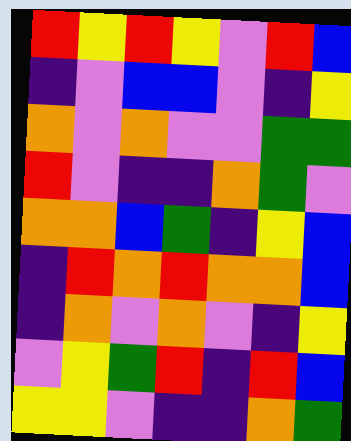[["red", "yellow", "red", "yellow", "violet", "red", "blue"], ["indigo", "violet", "blue", "blue", "violet", "indigo", "yellow"], ["orange", "violet", "orange", "violet", "violet", "green", "green"], ["red", "violet", "indigo", "indigo", "orange", "green", "violet"], ["orange", "orange", "blue", "green", "indigo", "yellow", "blue"], ["indigo", "red", "orange", "red", "orange", "orange", "blue"], ["indigo", "orange", "violet", "orange", "violet", "indigo", "yellow"], ["violet", "yellow", "green", "red", "indigo", "red", "blue"], ["yellow", "yellow", "violet", "indigo", "indigo", "orange", "green"]]